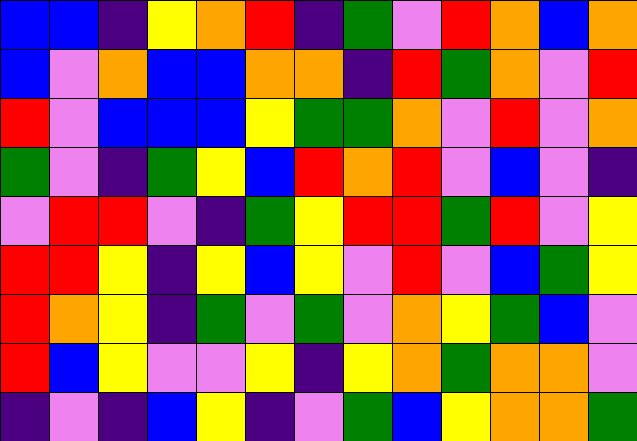[["blue", "blue", "indigo", "yellow", "orange", "red", "indigo", "green", "violet", "red", "orange", "blue", "orange"], ["blue", "violet", "orange", "blue", "blue", "orange", "orange", "indigo", "red", "green", "orange", "violet", "red"], ["red", "violet", "blue", "blue", "blue", "yellow", "green", "green", "orange", "violet", "red", "violet", "orange"], ["green", "violet", "indigo", "green", "yellow", "blue", "red", "orange", "red", "violet", "blue", "violet", "indigo"], ["violet", "red", "red", "violet", "indigo", "green", "yellow", "red", "red", "green", "red", "violet", "yellow"], ["red", "red", "yellow", "indigo", "yellow", "blue", "yellow", "violet", "red", "violet", "blue", "green", "yellow"], ["red", "orange", "yellow", "indigo", "green", "violet", "green", "violet", "orange", "yellow", "green", "blue", "violet"], ["red", "blue", "yellow", "violet", "violet", "yellow", "indigo", "yellow", "orange", "green", "orange", "orange", "violet"], ["indigo", "violet", "indigo", "blue", "yellow", "indigo", "violet", "green", "blue", "yellow", "orange", "orange", "green"]]